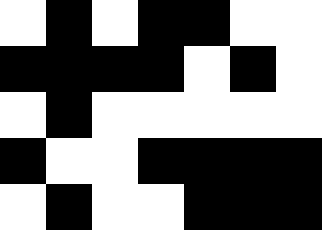[["white", "black", "white", "black", "black", "white", "white"], ["black", "black", "black", "black", "white", "black", "white"], ["white", "black", "white", "white", "white", "white", "white"], ["black", "white", "white", "black", "black", "black", "black"], ["white", "black", "white", "white", "black", "black", "black"]]